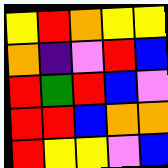[["yellow", "red", "orange", "yellow", "yellow"], ["orange", "indigo", "violet", "red", "blue"], ["red", "green", "red", "blue", "violet"], ["red", "red", "blue", "orange", "orange"], ["red", "yellow", "yellow", "violet", "blue"]]